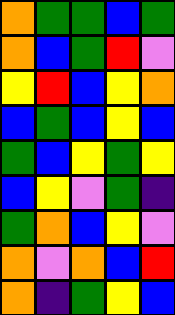[["orange", "green", "green", "blue", "green"], ["orange", "blue", "green", "red", "violet"], ["yellow", "red", "blue", "yellow", "orange"], ["blue", "green", "blue", "yellow", "blue"], ["green", "blue", "yellow", "green", "yellow"], ["blue", "yellow", "violet", "green", "indigo"], ["green", "orange", "blue", "yellow", "violet"], ["orange", "violet", "orange", "blue", "red"], ["orange", "indigo", "green", "yellow", "blue"]]